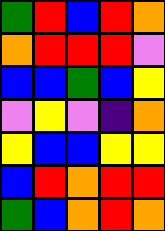[["green", "red", "blue", "red", "orange"], ["orange", "red", "red", "red", "violet"], ["blue", "blue", "green", "blue", "yellow"], ["violet", "yellow", "violet", "indigo", "orange"], ["yellow", "blue", "blue", "yellow", "yellow"], ["blue", "red", "orange", "red", "red"], ["green", "blue", "orange", "red", "orange"]]